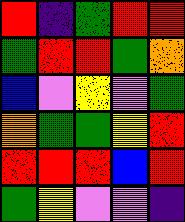[["red", "indigo", "green", "red", "red"], ["green", "red", "red", "green", "orange"], ["blue", "violet", "yellow", "violet", "green"], ["orange", "green", "green", "yellow", "red"], ["red", "red", "red", "blue", "red"], ["green", "yellow", "violet", "violet", "indigo"]]